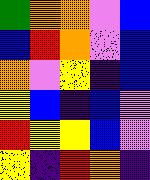[["green", "orange", "orange", "violet", "blue"], ["blue", "red", "orange", "violet", "blue"], ["orange", "violet", "yellow", "indigo", "blue"], ["yellow", "blue", "indigo", "blue", "violet"], ["red", "yellow", "yellow", "blue", "violet"], ["yellow", "indigo", "red", "orange", "indigo"]]